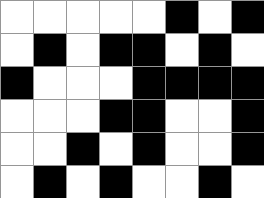[["white", "white", "white", "white", "white", "black", "white", "black"], ["white", "black", "white", "black", "black", "white", "black", "white"], ["black", "white", "white", "white", "black", "black", "black", "black"], ["white", "white", "white", "black", "black", "white", "white", "black"], ["white", "white", "black", "white", "black", "white", "white", "black"], ["white", "black", "white", "black", "white", "white", "black", "white"]]